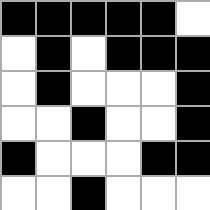[["black", "black", "black", "black", "black", "white"], ["white", "black", "white", "black", "black", "black"], ["white", "black", "white", "white", "white", "black"], ["white", "white", "black", "white", "white", "black"], ["black", "white", "white", "white", "black", "black"], ["white", "white", "black", "white", "white", "white"]]